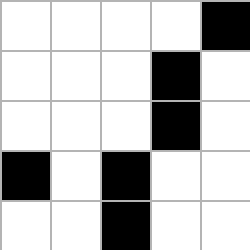[["white", "white", "white", "white", "black"], ["white", "white", "white", "black", "white"], ["white", "white", "white", "black", "white"], ["black", "white", "black", "white", "white"], ["white", "white", "black", "white", "white"]]